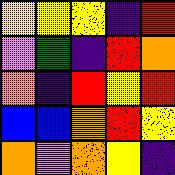[["yellow", "yellow", "yellow", "indigo", "red"], ["violet", "green", "indigo", "red", "orange"], ["orange", "indigo", "red", "yellow", "red"], ["blue", "blue", "orange", "red", "yellow"], ["orange", "violet", "orange", "yellow", "indigo"]]